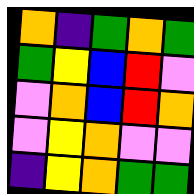[["orange", "indigo", "green", "orange", "green"], ["green", "yellow", "blue", "red", "violet"], ["violet", "orange", "blue", "red", "orange"], ["violet", "yellow", "orange", "violet", "violet"], ["indigo", "yellow", "orange", "green", "green"]]